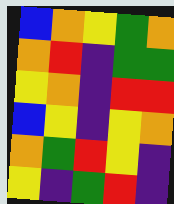[["blue", "orange", "yellow", "green", "orange"], ["orange", "red", "indigo", "green", "green"], ["yellow", "orange", "indigo", "red", "red"], ["blue", "yellow", "indigo", "yellow", "orange"], ["orange", "green", "red", "yellow", "indigo"], ["yellow", "indigo", "green", "red", "indigo"]]